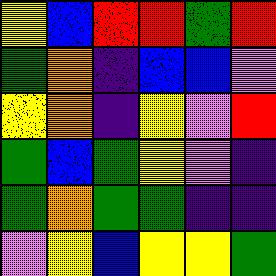[["yellow", "blue", "red", "red", "green", "red"], ["green", "orange", "indigo", "blue", "blue", "violet"], ["yellow", "orange", "indigo", "yellow", "violet", "red"], ["green", "blue", "green", "yellow", "violet", "indigo"], ["green", "orange", "green", "green", "indigo", "indigo"], ["violet", "yellow", "blue", "yellow", "yellow", "green"]]